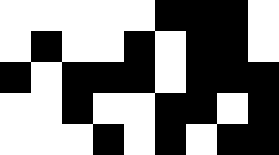[["white", "white", "white", "white", "white", "black", "black", "black", "white"], ["white", "black", "white", "white", "black", "white", "black", "black", "white"], ["black", "white", "black", "black", "black", "white", "black", "black", "black"], ["white", "white", "black", "white", "white", "black", "black", "white", "black"], ["white", "white", "white", "black", "white", "black", "white", "black", "black"]]